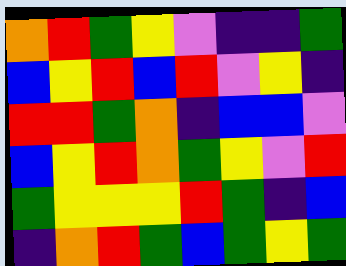[["orange", "red", "green", "yellow", "violet", "indigo", "indigo", "green"], ["blue", "yellow", "red", "blue", "red", "violet", "yellow", "indigo"], ["red", "red", "green", "orange", "indigo", "blue", "blue", "violet"], ["blue", "yellow", "red", "orange", "green", "yellow", "violet", "red"], ["green", "yellow", "yellow", "yellow", "red", "green", "indigo", "blue"], ["indigo", "orange", "red", "green", "blue", "green", "yellow", "green"]]